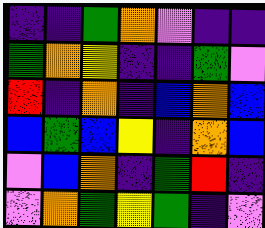[["indigo", "indigo", "green", "orange", "violet", "indigo", "indigo"], ["green", "orange", "yellow", "indigo", "indigo", "green", "violet"], ["red", "indigo", "orange", "indigo", "blue", "orange", "blue"], ["blue", "green", "blue", "yellow", "indigo", "orange", "blue"], ["violet", "blue", "orange", "indigo", "green", "red", "indigo"], ["violet", "orange", "green", "yellow", "green", "indigo", "violet"]]